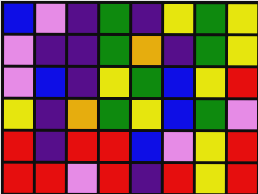[["blue", "violet", "indigo", "green", "indigo", "yellow", "green", "yellow"], ["violet", "indigo", "indigo", "green", "orange", "indigo", "green", "yellow"], ["violet", "blue", "indigo", "yellow", "green", "blue", "yellow", "red"], ["yellow", "indigo", "orange", "green", "yellow", "blue", "green", "violet"], ["red", "indigo", "red", "red", "blue", "violet", "yellow", "red"], ["red", "red", "violet", "red", "indigo", "red", "yellow", "red"]]